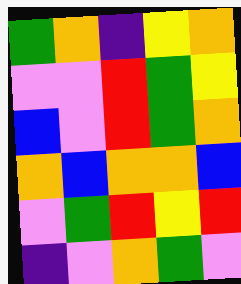[["green", "orange", "indigo", "yellow", "orange"], ["violet", "violet", "red", "green", "yellow"], ["blue", "violet", "red", "green", "orange"], ["orange", "blue", "orange", "orange", "blue"], ["violet", "green", "red", "yellow", "red"], ["indigo", "violet", "orange", "green", "violet"]]